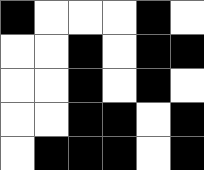[["black", "white", "white", "white", "black", "white"], ["white", "white", "black", "white", "black", "black"], ["white", "white", "black", "white", "black", "white"], ["white", "white", "black", "black", "white", "black"], ["white", "black", "black", "black", "white", "black"]]